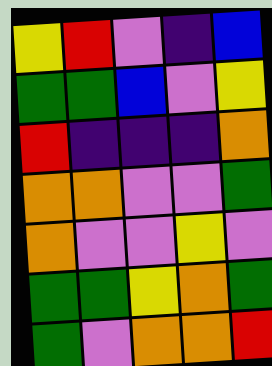[["yellow", "red", "violet", "indigo", "blue"], ["green", "green", "blue", "violet", "yellow"], ["red", "indigo", "indigo", "indigo", "orange"], ["orange", "orange", "violet", "violet", "green"], ["orange", "violet", "violet", "yellow", "violet"], ["green", "green", "yellow", "orange", "green"], ["green", "violet", "orange", "orange", "red"]]